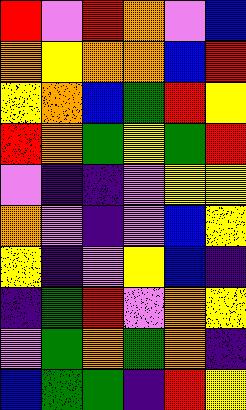[["red", "violet", "red", "orange", "violet", "blue"], ["orange", "yellow", "orange", "orange", "blue", "red"], ["yellow", "orange", "blue", "green", "red", "yellow"], ["red", "orange", "green", "yellow", "green", "red"], ["violet", "indigo", "indigo", "violet", "yellow", "yellow"], ["orange", "violet", "indigo", "violet", "blue", "yellow"], ["yellow", "indigo", "violet", "yellow", "blue", "indigo"], ["indigo", "green", "red", "violet", "orange", "yellow"], ["violet", "green", "orange", "green", "orange", "indigo"], ["blue", "green", "green", "indigo", "red", "yellow"]]